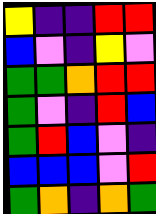[["yellow", "indigo", "indigo", "red", "red"], ["blue", "violet", "indigo", "yellow", "violet"], ["green", "green", "orange", "red", "red"], ["green", "violet", "indigo", "red", "blue"], ["green", "red", "blue", "violet", "indigo"], ["blue", "blue", "blue", "violet", "red"], ["green", "orange", "indigo", "orange", "green"]]